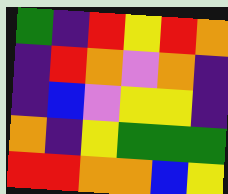[["green", "indigo", "red", "yellow", "red", "orange"], ["indigo", "red", "orange", "violet", "orange", "indigo"], ["indigo", "blue", "violet", "yellow", "yellow", "indigo"], ["orange", "indigo", "yellow", "green", "green", "green"], ["red", "red", "orange", "orange", "blue", "yellow"]]